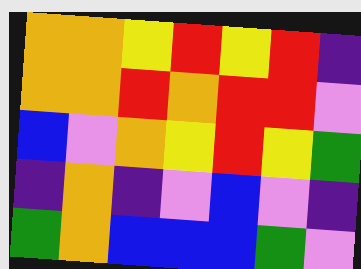[["orange", "orange", "yellow", "red", "yellow", "red", "indigo"], ["orange", "orange", "red", "orange", "red", "red", "violet"], ["blue", "violet", "orange", "yellow", "red", "yellow", "green"], ["indigo", "orange", "indigo", "violet", "blue", "violet", "indigo"], ["green", "orange", "blue", "blue", "blue", "green", "violet"]]